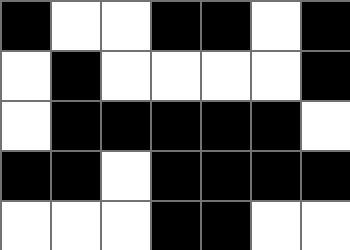[["black", "white", "white", "black", "black", "white", "black"], ["white", "black", "white", "white", "white", "white", "black"], ["white", "black", "black", "black", "black", "black", "white"], ["black", "black", "white", "black", "black", "black", "black"], ["white", "white", "white", "black", "black", "white", "white"]]